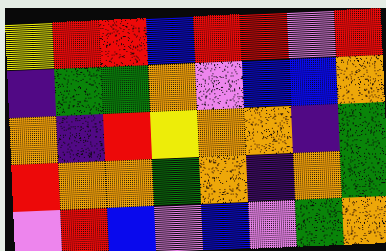[["yellow", "red", "red", "blue", "red", "red", "violet", "red"], ["indigo", "green", "green", "orange", "violet", "blue", "blue", "orange"], ["orange", "indigo", "red", "yellow", "orange", "orange", "indigo", "green"], ["red", "orange", "orange", "green", "orange", "indigo", "orange", "green"], ["violet", "red", "blue", "violet", "blue", "violet", "green", "orange"]]